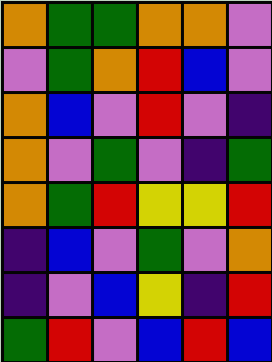[["orange", "green", "green", "orange", "orange", "violet"], ["violet", "green", "orange", "red", "blue", "violet"], ["orange", "blue", "violet", "red", "violet", "indigo"], ["orange", "violet", "green", "violet", "indigo", "green"], ["orange", "green", "red", "yellow", "yellow", "red"], ["indigo", "blue", "violet", "green", "violet", "orange"], ["indigo", "violet", "blue", "yellow", "indigo", "red"], ["green", "red", "violet", "blue", "red", "blue"]]